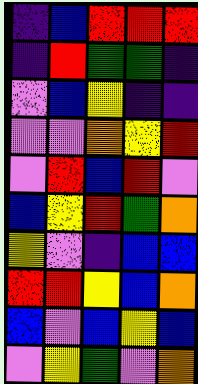[["indigo", "blue", "red", "red", "red"], ["indigo", "red", "green", "green", "indigo"], ["violet", "blue", "yellow", "indigo", "indigo"], ["violet", "violet", "orange", "yellow", "red"], ["violet", "red", "blue", "red", "violet"], ["blue", "yellow", "red", "green", "orange"], ["yellow", "violet", "indigo", "blue", "blue"], ["red", "red", "yellow", "blue", "orange"], ["blue", "violet", "blue", "yellow", "blue"], ["violet", "yellow", "green", "violet", "orange"]]